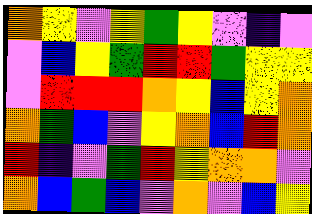[["orange", "yellow", "violet", "yellow", "green", "yellow", "violet", "indigo", "violet"], ["violet", "blue", "yellow", "green", "red", "red", "green", "yellow", "yellow"], ["violet", "red", "red", "red", "orange", "yellow", "blue", "yellow", "orange"], ["orange", "green", "blue", "violet", "yellow", "orange", "blue", "red", "orange"], ["red", "indigo", "violet", "green", "red", "yellow", "orange", "orange", "violet"], ["orange", "blue", "green", "blue", "violet", "orange", "violet", "blue", "yellow"]]